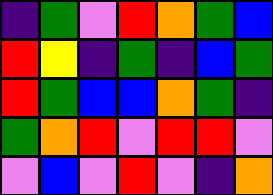[["indigo", "green", "violet", "red", "orange", "green", "blue"], ["red", "yellow", "indigo", "green", "indigo", "blue", "green"], ["red", "green", "blue", "blue", "orange", "green", "indigo"], ["green", "orange", "red", "violet", "red", "red", "violet"], ["violet", "blue", "violet", "red", "violet", "indigo", "orange"]]